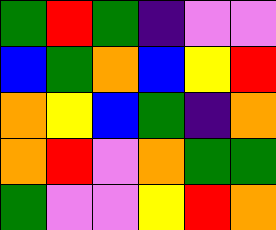[["green", "red", "green", "indigo", "violet", "violet"], ["blue", "green", "orange", "blue", "yellow", "red"], ["orange", "yellow", "blue", "green", "indigo", "orange"], ["orange", "red", "violet", "orange", "green", "green"], ["green", "violet", "violet", "yellow", "red", "orange"]]